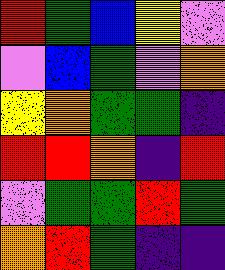[["red", "green", "blue", "yellow", "violet"], ["violet", "blue", "green", "violet", "orange"], ["yellow", "orange", "green", "green", "indigo"], ["red", "red", "orange", "indigo", "red"], ["violet", "green", "green", "red", "green"], ["orange", "red", "green", "indigo", "indigo"]]